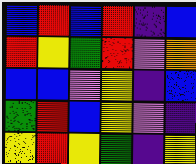[["blue", "red", "blue", "red", "indigo", "blue"], ["red", "yellow", "green", "red", "violet", "orange"], ["blue", "blue", "violet", "yellow", "indigo", "blue"], ["green", "red", "blue", "yellow", "violet", "indigo"], ["yellow", "red", "yellow", "green", "indigo", "yellow"]]